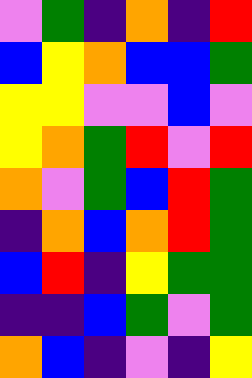[["violet", "green", "indigo", "orange", "indigo", "red"], ["blue", "yellow", "orange", "blue", "blue", "green"], ["yellow", "yellow", "violet", "violet", "blue", "violet"], ["yellow", "orange", "green", "red", "violet", "red"], ["orange", "violet", "green", "blue", "red", "green"], ["indigo", "orange", "blue", "orange", "red", "green"], ["blue", "red", "indigo", "yellow", "green", "green"], ["indigo", "indigo", "blue", "green", "violet", "green"], ["orange", "blue", "indigo", "violet", "indigo", "yellow"]]